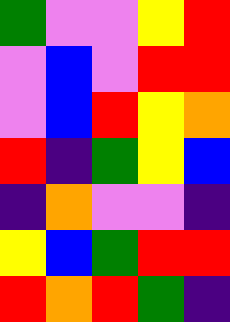[["green", "violet", "violet", "yellow", "red"], ["violet", "blue", "violet", "red", "red"], ["violet", "blue", "red", "yellow", "orange"], ["red", "indigo", "green", "yellow", "blue"], ["indigo", "orange", "violet", "violet", "indigo"], ["yellow", "blue", "green", "red", "red"], ["red", "orange", "red", "green", "indigo"]]